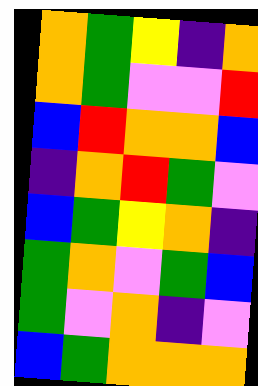[["orange", "green", "yellow", "indigo", "orange"], ["orange", "green", "violet", "violet", "red"], ["blue", "red", "orange", "orange", "blue"], ["indigo", "orange", "red", "green", "violet"], ["blue", "green", "yellow", "orange", "indigo"], ["green", "orange", "violet", "green", "blue"], ["green", "violet", "orange", "indigo", "violet"], ["blue", "green", "orange", "orange", "orange"]]